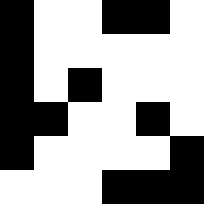[["black", "white", "white", "black", "black", "white"], ["black", "white", "white", "white", "white", "white"], ["black", "white", "black", "white", "white", "white"], ["black", "black", "white", "white", "black", "white"], ["black", "white", "white", "white", "white", "black"], ["white", "white", "white", "black", "black", "black"]]